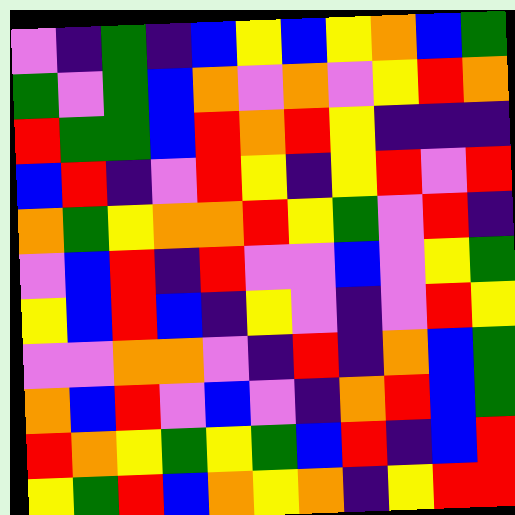[["violet", "indigo", "green", "indigo", "blue", "yellow", "blue", "yellow", "orange", "blue", "green"], ["green", "violet", "green", "blue", "orange", "violet", "orange", "violet", "yellow", "red", "orange"], ["red", "green", "green", "blue", "red", "orange", "red", "yellow", "indigo", "indigo", "indigo"], ["blue", "red", "indigo", "violet", "red", "yellow", "indigo", "yellow", "red", "violet", "red"], ["orange", "green", "yellow", "orange", "orange", "red", "yellow", "green", "violet", "red", "indigo"], ["violet", "blue", "red", "indigo", "red", "violet", "violet", "blue", "violet", "yellow", "green"], ["yellow", "blue", "red", "blue", "indigo", "yellow", "violet", "indigo", "violet", "red", "yellow"], ["violet", "violet", "orange", "orange", "violet", "indigo", "red", "indigo", "orange", "blue", "green"], ["orange", "blue", "red", "violet", "blue", "violet", "indigo", "orange", "red", "blue", "green"], ["red", "orange", "yellow", "green", "yellow", "green", "blue", "red", "indigo", "blue", "red"], ["yellow", "green", "red", "blue", "orange", "yellow", "orange", "indigo", "yellow", "red", "red"]]